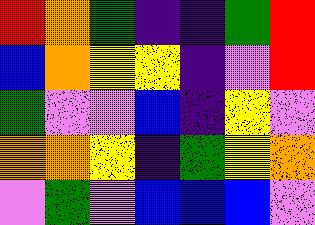[["red", "orange", "green", "indigo", "indigo", "green", "red"], ["blue", "orange", "yellow", "yellow", "indigo", "violet", "red"], ["green", "violet", "violet", "blue", "indigo", "yellow", "violet"], ["orange", "orange", "yellow", "indigo", "green", "yellow", "orange"], ["violet", "green", "violet", "blue", "blue", "blue", "violet"]]